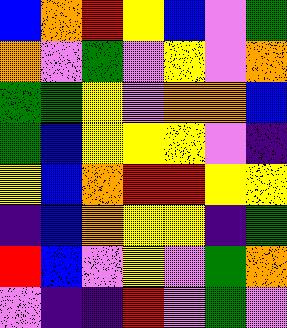[["blue", "orange", "red", "yellow", "blue", "violet", "green"], ["orange", "violet", "green", "violet", "yellow", "violet", "orange"], ["green", "green", "yellow", "violet", "orange", "orange", "blue"], ["green", "blue", "yellow", "yellow", "yellow", "violet", "indigo"], ["yellow", "blue", "orange", "red", "red", "yellow", "yellow"], ["indigo", "blue", "orange", "yellow", "yellow", "indigo", "green"], ["red", "blue", "violet", "yellow", "violet", "green", "orange"], ["violet", "indigo", "indigo", "red", "violet", "green", "violet"]]